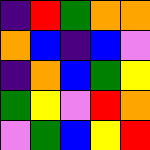[["indigo", "red", "green", "orange", "orange"], ["orange", "blue", "indigo", "blue", "violet"], ["indigo", "orange", "blue", "green", "yellow"], ["green", "yellow", "violet", "red", "orange"], ["violet", "green", "blue", "yellow", "red"]]